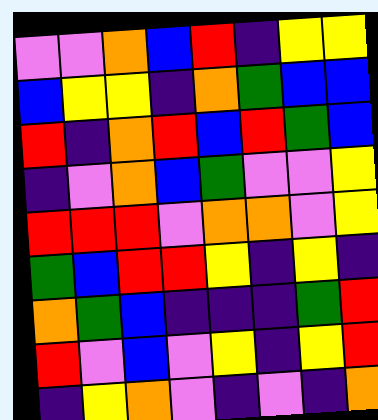[["violet", "violet", "orange", "blue", "red", "indigo", "yellow", "yellow"], ["blue", "yellow", "yellow", "indigo", "orange", "green", "blue", "blue"], ["red", "indigo", "orange", "red", "blue", "red", "green", "blue"], ["indigo", "violet", "orange", "blue", "green", "violet", "violet", "yellow"], ["red", "red", "red", "violet", "orange", "orange", "violet", "yellow"], ["green", "blue", "red", "red", "yellow", "indigo", "yellow", "indigo"], ["orange", "green", "blue", "indigo", "indigo", "indigo", "green", "red"], ["red", "violet", "blue", "violet", "yellow", "indigo", "yellow", "red"], ["indigo", "yellow", "orange", "violet", "indigo", "violet", "indigo", "orange"]]